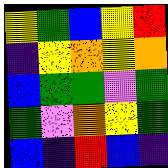[["yellow", "green", "blue", "yellow", "red"], ["indigo", "yellow", "orange", "yellow", "orange"], ["blue", "green", "green", "violet", "green"], ["green", "violet", "orange", "yellow", "green"], ["blue", "indigo", "red", "blue", "indigo"]]